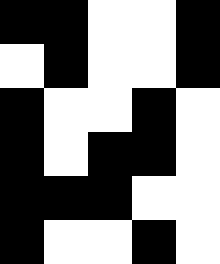[["black", "black", "white", "white", "black"], ["white", "black", "white", "white", "black"], ["black", "white", "white", "black", "white"], ["black", "white", "black", "black", "white"], ["black", "black", "black", "white", "white"], ["black", "white", "white", "black", "white"]]